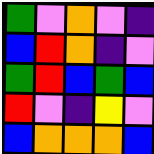[["green", "violet", "orange", "violet", "indigo"], ["blue", "red", "orange", "indigo", "violet"], ["green", "red", "blue", "green", "blue"], ["red", "violet", "indigo", "yellow", "violet"], ["blue", "orange", "orange", "orange", "blue"]]